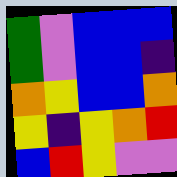[["green", "violet", "blue", "blue", "blue"], ["green", "violet", "blue", "blue", "indigo"], ["orange", "yellow", "blue", "blue", "orange"], ["yellow", "indigo", "yellow", "orange", "red"], ["blue", "red", "yellow", "violet", "violet"]]